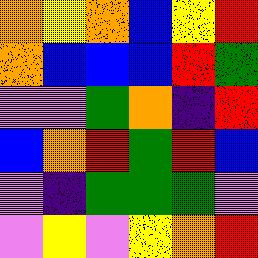[["orange", "yellow", "orange", "blue", "yellow", "red"], ["orange", "blue", "blue", "blue", "red", "green"], ["violet", "violet", "green", "orange", "indigo", "red"], ["blue", "orange", "red", "green", "red", "blue"], ["violet", "indigo", "green", "green", "green", "violet"], ["violet", "yellow", "violet", "yellow", "orange", "red"]]